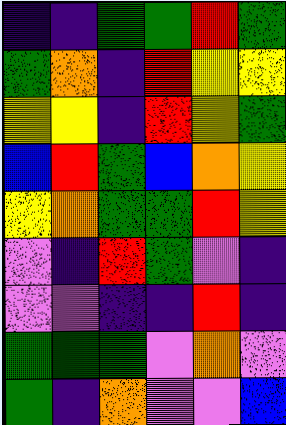[["indigo", "indigo", "green", "green", "red", "green"], ["green", "orange", "indigo", "red", "yellow", "yellow"], ["yellow", "yellow", "indigo", "red", "yellow", "green"], ["blue", "red", "green", "blue", "orange", "yellow"], ["yellow", "orange", "green", "green", "red", "yellow"], ["violet", "indigo", "red", "green", "violet", "indigo"], ["violet", "violet", "indigo", "indigo", "red", "indigo"], ["green", "green", "green", "violet", "orange", "violet"], ["green", "indigo", "orange", "violet", "violet", "blue"]]